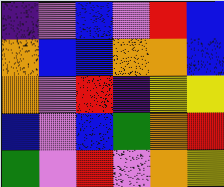[["indigo", "violet", "blue", "violet", "red", "blue"], ["orange", "blue", "blue", "orange", "orange", "blue"], ["orange", "violet", "red", "indigo", "yellow", "yellow"], ["blue", "violet", "blue", "green", "orange", "red"], ["green", "violet", "red", "violet", "orange", "yellow"]]